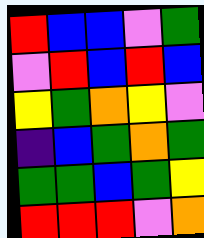[["red", "blue", "blue", "violet", "green"], ["violet", "red", "blue", "red", "blue"], ["yellow", "green", "orange", "yellow", "violet"], ["indigo", "blue", "green", "orange", "green"], ["green", "green", "blue", "green", "yellow"], ["red", "red", "red", "violet", "orange"]]